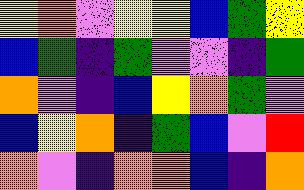[["yellow", "orange", "violet", "yellow", "yellow", "blue", "green", "yellow"], ["blue", "green", "indigo", "green", "violet", "violet", "indigo", "green"], ["orange", "violet", "indigo", "blue", "yellow", "orange", "green", "violet"], ["blue", "yellow", "orange", "indigo", "green", "blue", "violet", "red"], ["orange", "violet", "indigo", "orange", "orange", "blue", "indigo", "orange"]]